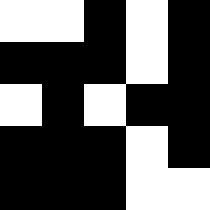[["white", "white", "black", "white", "black"], ["black", "black", "black", "white", "black"], ["white", "black", "white", "black", "black"], ["black", "black", "black", "white", "black"], ["black", "black", "black", "white", "white"]]